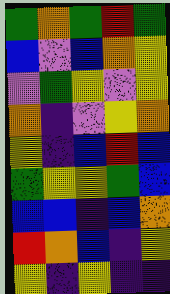[["green", "orange", "green", "red", "green"], ["blue", "violet", "blue", "orange", "yellow"], ["violet", "green", "yellow", "violet", "yellow"], ["orange", "indigo", "violet", "yellow", "orange"], ["yellow", "indigo", "blue", "red", "blue"], ["green", "yellow", "yellow", "green", "blue"], ["blue", "blue", "indigo", "blue", "orange"], ["red", "orange", "blue", "indigo", "yellow"], ["yellow", "indigo", "yellow", "indigo", "indigo"]]